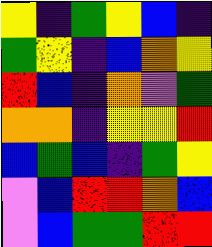[["yellow", "indigo", "green", "yellow", "blue", "indigo"], ["green", "yellow", "indigo", "blue", "orange", "yellow"], ["red", "blue", "indigo", "orange", "violet", "green"], ["orange", "orange", "indigo", "yellow", "yellow", "red"], ["blue", "green", "blue", "indigo", "green", "yellow"], ["violet", "blue", "red", "red", "orange", "blue"], ["violet", "blue", "green", "green", "red", "red"]]